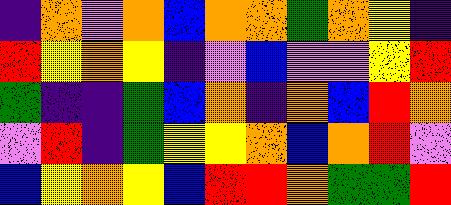[["indigo", "orange", "violet", "orange", "blue", "orange", "orange", "green", "orange", "yellow", "indigo"], ["red", "yellow", "orange", "yellow", "indigo", "violet", "blue", "violet", "violet", "yellow", "red"], ["green", "indigo", "indigo", "green", "blue", "orange", "indigo", "orange", "blue", "red", "orange"], ["violet", "red", "indigo", "green", "yellow", "yellow", "orange", "blue", "orange", "red", "violet"], ["blue", "yellow", "orange", "yellow", "blue", "red", "red", "orange", "green", "green", "red"]]